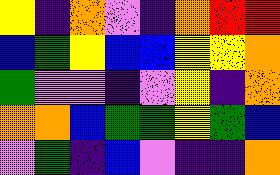[["yellow", "indigo", "orange", "violet", "indigo", "orange", "red", "red"], ["blue", "green", "yellow", "blue", "blue", "yellow", "yellow", "orange"], ["green", "violet", "violet", "indigo", "violet", "yellow", "indigo", "orange"], ["orange", "orange", "blue", "green", "green", "yellow", "green", "blue"], ["violet", "green", "indigo", "blue", "violet", "indigo", "indigo", "orange"]]